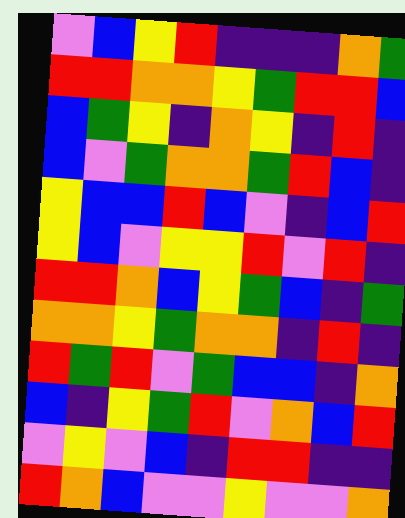[["violet", "blue", "yellow", "red", "indigo", "indigo", "indigo", "orange", "green"], ["red", "red", "orange", "orange", "yellow", "green", "red", "red", "blue"], ["blue", "green", "yellow", "indigo", "orange", "yellow", "indigo", "red", "indigo"], ["blue", "violet", "green", "orange", "orange", "green", "red", "blue", "indigo"], ["yellow", "blue", "blue", "red", "blue", "violet", "indigo", "blue", "red"], ["yellow", "blue", "violet", "yellow", "yellow", "red", "violet", "red", "indigo"], ["red", "red", "orange", "blue", "yellow", "green", "blue", "indigo", "green"], ["orange", "orange", "yellow", "green", "orange", "orange", "indigo", "red", "indigo"], ["red", "green", "red", "violet", "green", "blue", "blue", "indigo", "orange"], ["blue", "indigo", "yellow", "green", "red", "violet", "orange", "blue", "red"], ["violet", "yellow", "violet", "blue", "indigo", "red", "red", "indigo", "indigo"], ["red", "orange", "blue", "violet", "violet", "yellow", "violet", "violet", "orange"]]